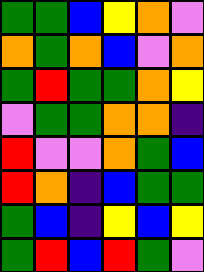[["green", "green", "blue", "yellow", "orange", "violet"], ["orange", "green", "orange", "blue", "violet", "orange"], ["green", "red", "green", "green", "orange", "yellow"], ["violet", "green", "green", "orange", "orange", "indigo"], ["red", "violet", "violet", "orange", "green", "blue"], ["red", "orange", "indigo", "blue", "green", "green"], ["green", "blue", "indigo", "yellow", "blue", "yellow"], ["green", "red", "blue", "red", "green", "violet"]]